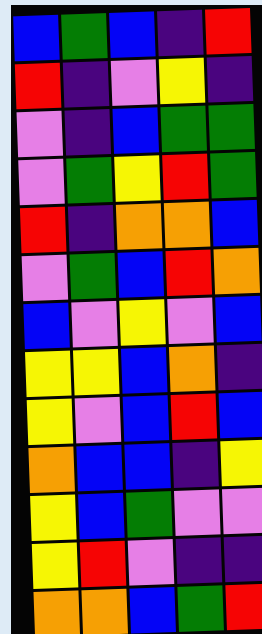[["blue", "green", "blue", "indigo", "red"], ["red", "indigo", "violet", "yellow", "indigo"], ["violet", "indigo", "blue", "green", "green"], ["violet", "green", "yellow", "red", "green"], ["red", "indigo", "orange", "orange", "blue"], ["violet", "green", "blue", "red", "orange"], ["blue", "violet", "yellow", "violet", "blue"], ["yellow", "yellow", "blue", "orange", "indigo"], ["yellow", "violet", "blue", "red", "blue"], ["orange", "blue", "blue", "indigo", "yellow"], ["yellow", "blue", "green", "violet", "violet"], ["yellow", "red", "violet", "indigo", "indigo"], ["orange", "orange", "blue", "green", "red"]]